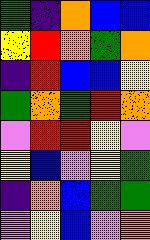[["green", "indigo", "orange", "blue", "blue"], ["yellow", "red", "orange", "green", "orange"], ["indigo", "red", "blue", "blue", "yellow"], ["green", "orange", "green", "red", "orange"], ["violet", "red", "red", "yellow", "violet"], ["yellow", "blue", "violet", "yellow", "green"], ["indigo", "orange", "blue", "green", "green"], ["violet", "yellow", "blue", "violet", "orange"]]